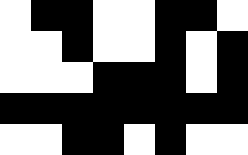[["white", "black", "black", "white", "white", "black", "black", "white"], ["white", "white", "black", "white", "white", "black", "white", "black"], ["white", "white", "white", "black", "black", "black", "white", "black"], ["black", "black", "black", "black", "black", "black", "black", "black"], ["white", "white", "black", "black", "white", "black", "white", "white"]]